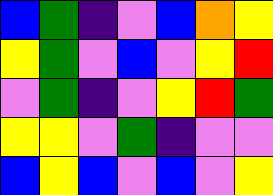[["blue", "green", "indigo", "violet", "blue", "orange", "yellow"], ["yellow", "green", "violet", "blue", "violet", "yellow", "red"], ["violet", "green", "indigo", "violet", "yellow", "red", "green"], ["yellow", "yellow", "violet", "green", "indigo", "violet", "violet"], ["blue", "yellow", "blue", "violet", "blue", "violet", "yellow"]]